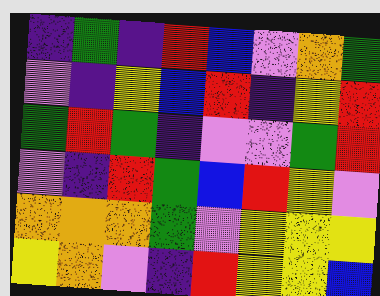[["indigo", "green", "indigo", "red", "blue", "violet", "orange", "green"], ["violet", "indigo", "yellow", "blue", "red", "indigo", "yellow", "red"], ["green", "red", "green", "indigo", "violet", "violet", "green", "red"], ["violet", "indigo", "red", "green", "blue", "red", "yellow", "violet"], ["orange", "orange", "orange", "green", "violet", "yellow", "yellow", "yellow"], ["yellow", "orange", "violet", "indigo", "red", "yellow", "yellow", "blue"]]